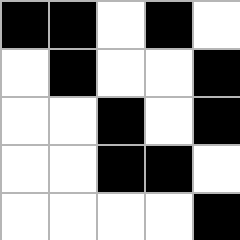[["black", "black", "white", "black", "white"], ["white", "black", "white", "white", "black"], ["white", "white", "black", "white", "black"], ["white", "white", "black", "black", "white"], ["white", "white", "white", "white", "black"]]